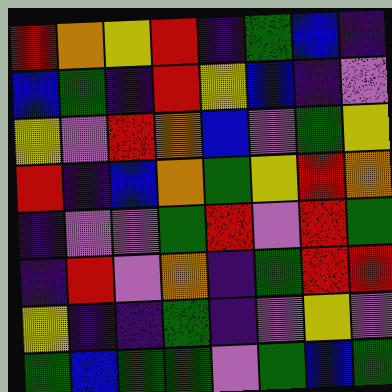[["red", "orange", "yellow", "red", "indigo", "green", "blue", "indigo"], ["blue", "green", "indigo", "red", "yellow", "blue", "indigo", "violet"], ["yellow", "violet", "red", "orange", "blue", "violet", "green", "yellow"], ["red", "indigo", "blue", "orange", "green", "yellow", "red", "orange"], ["indigo", "violet", "violet", "green", "red", "violet", "red", "green"], ["indigo", "red", "violet", "orange", "indigo", "green", "red", "red"], ["yellow", "indigo", "indigo", "green", "indigo", "violet", "yellow", "violet"], ["green", "blue", "green", "green", "violet", "green", "blue", "green"]]